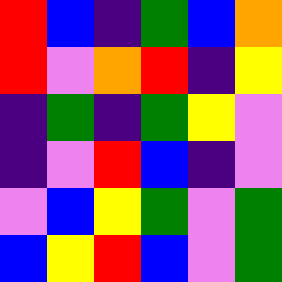[["red", "blue", "indigo", "green", "blue", "orange"], ["red", "violet", "orange", "red", "indigo", "yellow"], ["indigo", "green", "indigo", "green", "yellow", "violet"], ["indigo", "violet", "red", "blue", "indigo", "violet"], ["violet", "blue", "yellow", "green", "violet", "green"], ["blue", "yellow", "red", "blue", "violet", "green"]]